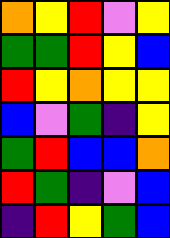[["orange", "yellow", "red", "violet", "yellow"], ["green", "green", "red", "yellow", "blue"], ["red", "yellow", "orange", "yellow", "yellow"], ["blue", "violet", "green", "indigo", "yellow"], ["green", "red", "blue", "blue", "orange"], ["red", "green", "indigo", "violet", "blue"], ["indigo", "red", "yellow", "green", "blue"]]